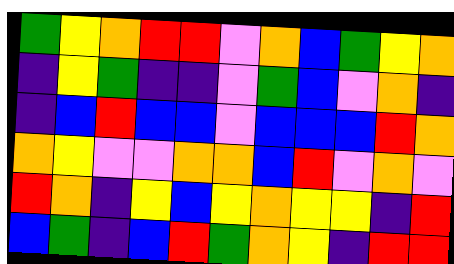[["green", "yellow", "orange", "red", "red", "violet", "orange", "blue", "green", "yellow", "orange"], ["indigo", "yellow", "green", "indigo", "indigo", "violet", "green", "blue", "violet", "orange", "indigo"], ["indigo", "blue", "red", "blue", "blue", "violet", "blue", "blue", "blue", "red", "orange"], ["orange", "yellow", "violet", "violet", "orange", "orange", "blue", "red", "violet", "orange", "violet"], ["red", "orange", "indigo", "yellow", "blue", "yellow", "orange", "yellow", "yellow", "indigo", "red"], ["blue", "green", "indigo", "blue", "red", "green", "orange", "yellow", "indigo", "red", "red"]]